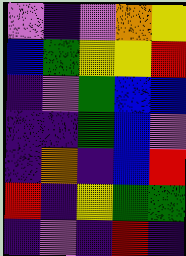[["violet", "indigo", "violet", "orange", "yellow"], ["blue", "green", "yellow", "yellow", "red"], ["indigo", "violet", "green", "blue", "blue"], ["indigo", "indigo", "green", "blue", "violet"], ["indigo", "orange", "indigo", "blue", "red"], ["red", "indigo", "yellow", "green", "green"], ["indigo", "violet", "indigo", "red", "indigo"]]